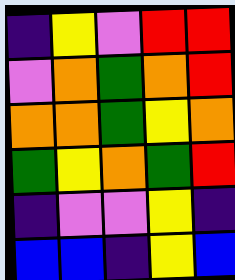[["indigo", "yellow", "violet", "red", "red"], ["violet", "orange", "green", "orange", "red"], ["orange", "orange", "green", "yellow", "orange"], ["green", "yellow", "orange", "green", "red"], ["indigo", "violet", "violet", "yellow", "indigo"], ["blue", "blue", "indigo", "yellow", "blue"]]